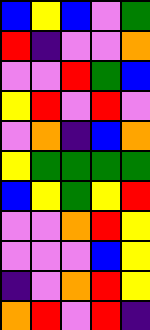[["blue", "yellow", "blue", "violet", "green"], ["red", "indigo", "violet", "violet", "orange"], ["violet", "violet", "red", "green", "blue"], ["yellow", "red", "violet", "red", "violet"], ["violet", "orange", "indigo", "blue", "orange"], ["yellow", "green", "green", "green", "green"], ["blue", "yellow", "green", "yellow", "red"], ["violet", "violet", "orange", "red", "yellow"], ["violet", "violet", "violet", "blue", "yellow"], ["indigo", "violet", "orange", "red", "yellow"], ["orange", "red", "violet", "red", "indigo"]]